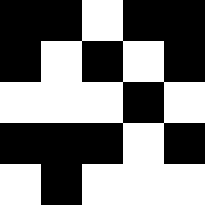[["black", "black", "white", "black", "black"], ["black", "white", "black", "white", "black"], ["white", "white", "white", "black", "white"], ["black", "black", "black", "white", "black"], ["white", "black", "white", "white", "white"]]